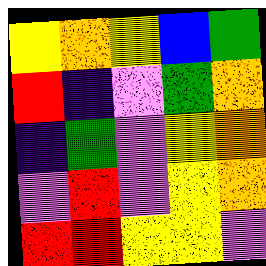[["yellow", "orange", "yellow", "blue", "green"], ["red", "indigo", "violet", "green", "orange"], ["indigo", "green", "violet", "yellow", "orange"], ["violet", "red", "violet", "yellow", "orange"], ["red", "red", "yellow", "yellow", "violet"]]